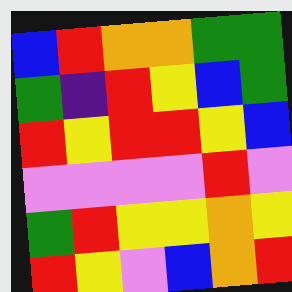[["blue", "red", "orange", "orange", "green", "green"], ["green", "indigo", "red", "yellow", "blue", "green"], ["red", "yellow", "red", "red", "yellow", "blue"], ["violet", "violet", "violet", "violet", "red", "violet"], ["green", "red", "yellow", "yellow", "orange", "yellow"], ["red", "yellow", "violet", "blue", "orange", "red"]]